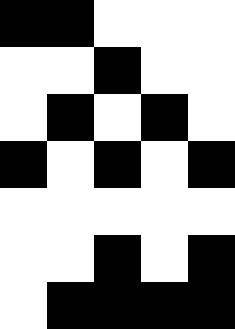[["black", "black", "white", "white", "white"], ["white", "white", "black", "white", "white"], ["white", "black", "white", "black", "white"], ["black", "white", "black", "white", "black"], ["white", "white", "white", "white", "white"], ["white", "white", "black", "white", "black"], ["white", "black", "black", "black", "black"]]